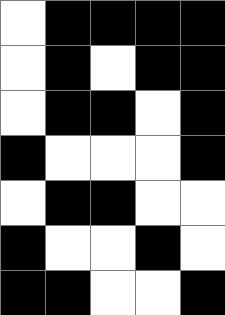[["white", "black", "black", "black", "black"], ["white", "black", "white", "black", "black"], ["white", "black", "black", "white", "black"], ["black", "white", "white", "white", "black"], ["white", "black", "black", "white", "white"], ["black", "white", "white", "black", "white"], ["black", "black", "white", "white", "black"]]